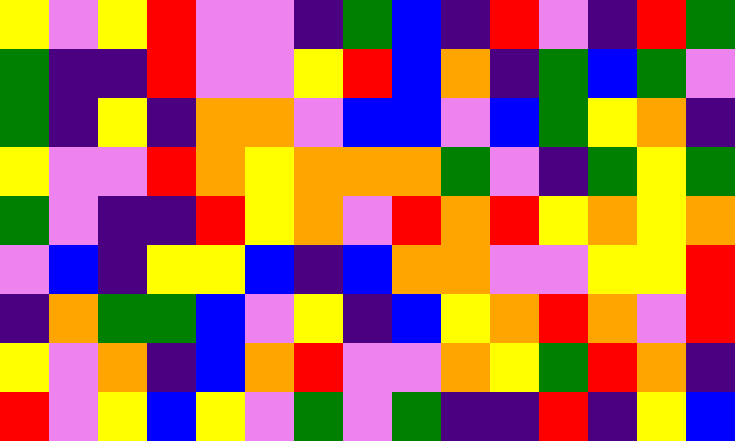[["yellow", "violet", "yellow", "red", "violet", "violet", "indigo", "green", "blue", "indigo", "red", "violet", "indigo", "red", "green"], ["green", "indigo", "indigo", "red", "violet", "violet", "yellow", "red", "blue", "orange", "indigo", "green", "blue", "green", "violet"], ["green", "indigo", "yellow", "indigo", "orange", "orange", "violet", "blue", "blue", "violet", "blue", "green", "yellow", "orange", "indigo"], ["yellow", "violet", "violet", "red", "orange", "yellow", "orange", "orange", "orange", "green", "violet", "indigo", "green", "yellow", "green"], ["green", "violet", "indigo", "indigo", "red", "yellow", "orange", "violet", "red", "orange", "red", "yellow", "orange", "yellow", "orange"], ["violet", "blue", "indigo", "yellow", "yellow", "blue", "indigo", "blue", "orange", "orange", "violet", "violet", "yellow", "yellow", "red"], ["indigo", "orange", "green", "green", "blue", "violet", "yellow", "indigo", "blue", "yellow", "orange", "red", "orange", "violet", "red"], ["yellow", "violet", "orange", "indigo", "blue", "orange", "red", "violet", "violet", "orange", "yellow", "green", "red", "orange", "indigo"], ["red", "violet", "yellow", "blue", "yellow", "violet", "green", "violet", "green", "indigo", "indigo", "red", "indigo", "yellow", "blue"]]